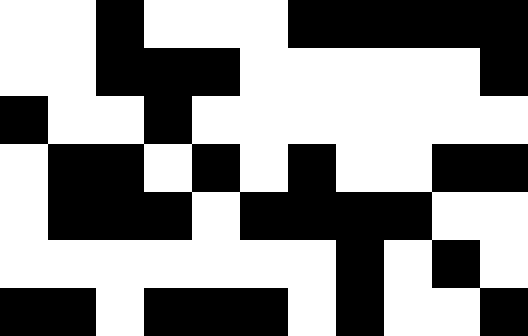[["white", "white", "black", "white", "white", "white", "black", "black", "black", "black", "black"], ["white", "white", "black", "black", "black", "white", "white", "white", "white", "white", "black"], ["black", "white", "white", "black", "white", "white", "white", "white", "white", "white", "white"], ["white", "black", "black", "white", "black", "white", "black", "white", "white", "black", "black"], ["white", "black", "black", "black", "white", "black", "black", "black", "black", "white", "white"], ["white", "white", "white", "white", "white", "white", "white", "black", "white", "black", "white"], ["black", "black", "white", "black", "black", "black", "white", "black", "white", "white", "black"]]